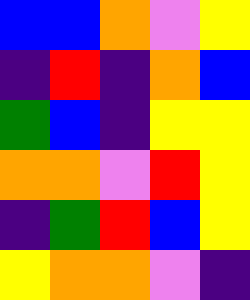[["blue", "blue", "orange", "violet", "yellow"], ["indigo", "red", "indigo", "orange", "blue"], ["green", "blue", "indigo", "yellow", "yellow"], ["orange", "orange", "violet", "red", "yellow"], ["indigo", "green", "red", "blue", "yellow"], ["yellow", "orange", "orange", "violet", "indigo"]]